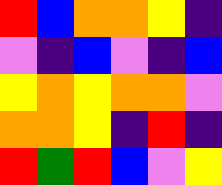[["red", "blue", "orange", "orange", "yellow", "indigo"], ["violet", "indigo", "blue", "violet", "indigo", "blue"], ["yellow", "orange", "yellow", "orange", "orange", "violet"], ["orange", "orange", "yellow", "indigo", "red", "indigo"], ["red", "green", "red", "blue", "violet", "yellow"]]